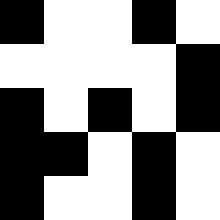[["black", "white", "white", "black", "white"], ["white", "white", "white", "white", "black"], ["black", "white", "black", "white", "black"], ["black", "black", "white", "black", "white"], ["black", "white", "white", "black", "white"]]